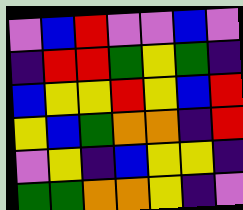[["violet", "blue", "red", "violet", "violet", "blue", "violet"], ["indigo", "red", "red", "green", "yellow", "green", "indigo"], ["blue", "yellow", "yellow", "red", "yellow", "blue", "red"], ["yellow", "blue", "green", "orange", "orange", "indigo", "red"], ["violet", "yellow", "indigo", "blue", "yellow", "yellow", "indigo"], ["green", "green", "orange", "orange", "yellow", "indigo", "violet"]]